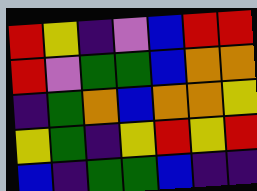[["red", "yellow", "indigo", "violet", "blue", "red", "red"], ["red", "violet", "green", "green", "blue", "orange", "orange"], ["indigo", "green", "orange", "blue", "orange", "orange", "yellow"], ["yellow", "green", "indigo", "yellow", "red", "yellow", "red"], ["blue", "indigo", "green", "green", "blue", "indigo", "indigo"]]